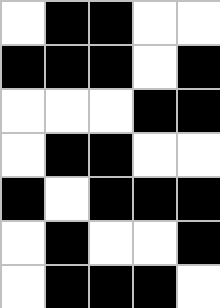[["white", "black", "black", "white", "white"], ["black", "black", "black", "white", "black"], ["white", "white", "white", "black", "black"], ["white", "black", "black", "white", "white"], ["black", "white", "black", "black", "black"], ["white", "black", "white", "white", "black"], ["white", "black", "black", "black", "white"]]